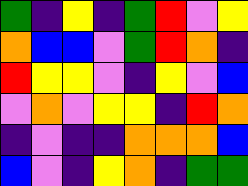[["green", "indigo", "yellow", "indigo", "green", "red", "violet", "yellow"], ["orange", "blue", "blue", "violet", "green", "red", "orange", "indigo"], ["red", "yellow", "yellow", "violet", "indigo", "yellow", "violet", "blue"], ["violet", "orange", "violet", "yellow", "yellow", "indigo", "red", "orange"], ["indigo", "violet", "indigo", "indigo", "orange", "orange", "orange", "blue"], ["blue", "violet", "indigo", "yellow", "orange", "indigo", "green", "green"]]